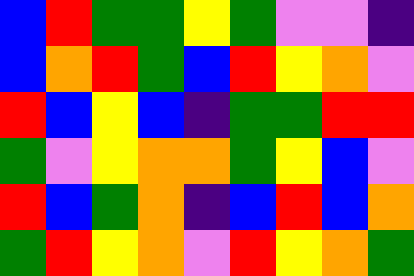[["blue", "red", "green", "green", "yellow", "green", "violet", "violet", "indigo"], ["blue", "orange", "red", "green", "blue", "red", "yellow", "orange", "violet"], ["red", "blue", "yellow", "blue", "indigo", "green", "green", "red", "red"], ["green", "violet", "yellow", "orange", "orange", "green", "yellow", "blue", "violet"], ["red", "blue", "green", "orange", "indigo", "blue", "red", "blue", "orange"], ["green", "red", "yellow", "orange", "violet", "red", "yellow", "orange", "green"]]